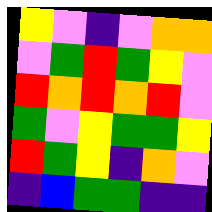[["yellow", "violet", "indigo", "violet", "orange", "orange"], ["violet", "green", "red", "green", "yellow", "violet"], ["red", "orange", "red", "orange", "red", "violet"], ["green", "violet", "yellow", "green", "green", "yellow"], ["red", "green", "yellow", "indigo", "orange", "violet"], ["indigo", "blue", "green", "green", "indigo", "indigo"]]